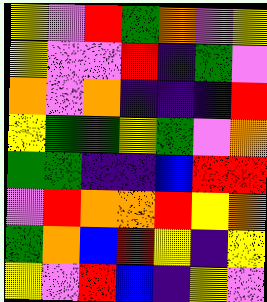[["yellow", "violet", "red", "green", "orange", "violet", "yellow"], ["yellow", "violet", "violet", "red", "indigo", "green", "violet"], ["orange", "violet", "orange", "indigo", "indigo", "indigo", "red"], ["yellow", "green", "green", "yellow", "green", "violet", "orange"], ["green", "green", "indigo", "indigo", "blue", "red", "red"], ["violet", "red", "orange", "orange", "red", "yellow", "orange"], ["green", "orange", "blue", "red", "yellow", "indigo", "yellow"], ["yellow", "violet", "red", "blue", "indigo", "yellow", "violet"]]